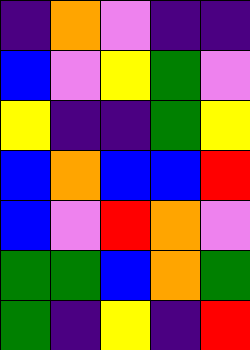[["indigo", "orange", "violet", "indigo", "indigo"], ["blue", "violet", "yellow", "green", "violet"], ["yellow", "indigo", "indigo", "green", "yellow"], ["blue", "orange", "blue", "blue", "red"], ["blue", "violet", "red", "orange", "violet"], ["green", "green", "blue", "orange", "green"], ["green", "indigo", "yellow", "indigo", "red"]]